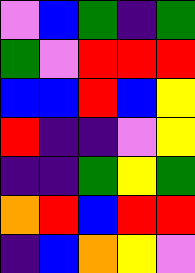[["violet", "blue", "green", "indigo", "green"], ["green", "violet", "red", "red", "red"], ["blue", "blue", "red", "blue", "yellow"], ["red", "indigo", "indigo", "violet", "yellow"], ["indigo", "indigo", "green", "yellow", "green"], ["orange", "red", "blue", "red", "red"], ["indigo", "blue", "orange", "yellow", "violet"]]